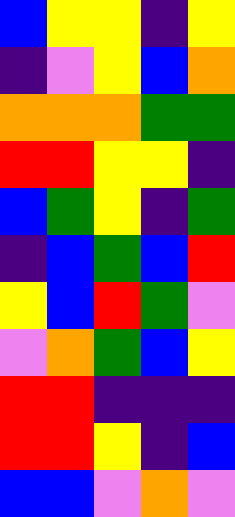[["blue", "yellow", "yellow", "indigo", "yellow"], ["indigo", "violet", "yellow", "blue", "orange"], ["orange", "orange", "orange", "green", "green"], ["red", "red", "yellow", "yellow", "indigo"], ["blue", "green", "yellow", "indigo", "green"], ["indigo", "blue", "green", "blue", "red"], ["yellow", "blue", "red", "green", "violet"], ["violet", "orange", "green", "blue", "yellow"], ["red", "red", "indigo", "indigo", "indigo"], ["red", "red", "yellow", "indigo", "blue"], ["blue", "blue", "violet", "orange", "violet"]]